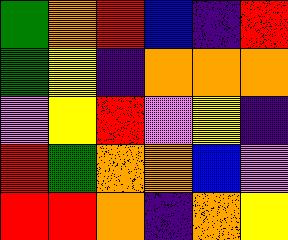[["green", "orange", "red", "blue", "indigo", "red"], ["green", "yellow", "indigo", "orange", "orange", "orange"], ["violet", "yellow", "red", "violet", "yellow", "indigo"], ["red", "green", "orange", "orange", "blue", "violet"], ["red", "red", "orange", "indigo", "orange", "yellow"]]